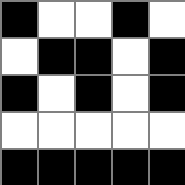[["black", "white", "white", "black", "white"], ["white", "black", "black", "white", "black"], ["black", "white", "black", "white", "black"], ["white", "white", "white", "white", "white"], ["black", "black", "black", "black", "black"]]